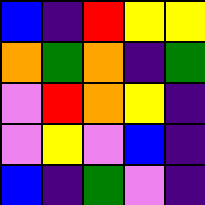[["blue", "indigo", "red", "yellow", "yellow"], ["orange", "green", "orange", "indigo", "green"], ["violet", "red", "orange", "yellow", "indigo"], ["violet", "yellow", "violet", "blue", "indigo"], ["blue", "indigo", "green", "violet", "indigo"]]